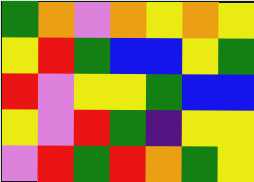[["green", "orange", "violet", "orange", "yellow", "orange", "yellow"], ["yellow", "red", "green", "blue", "blue", "yellow", "green"], ["red", "violet", "yellow", "yellow", "green", "blue", "blue"], ["yellow", "violet", "red", "green", "indigo", "yellow", "yellow"], ["violet", "red", "green", "red", "orange", "green", "yellow"]]